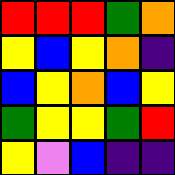[["red", "red", "red", "green", "orange"], ["yellow", "blue", "yellow", "orange", "indigo"], ["blue", "yellow", "orange", "blue", "yellow"], ["green", "yellow", "yellow", "green", "red"], ["yellow", "violet", "blue", "indigo", "indigo"]]